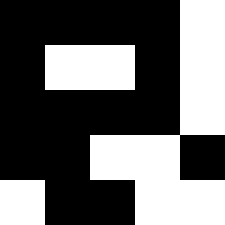[["black", "black", "black", "black", "white"], ["black", "white", "white", "black", "white"], ["black", "black", "black", "black", "white"], ["black", "black", "white", "white", "black"], ["white", "black", "black", "white", "white"]]